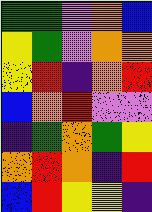[["green", "green", "violet", "orange", "blue"], ["yellow", "green", "violet", "orange", "orange"], ["yellow", "red", "indigo", "orange", "red"], ["blue", "orange", "red", "violet", "violet"], ["indigo", "green", "orange", "green", "yellow"], ["orange", "red", "orange", "indigo", "red"], ["blue", "red", "yellow", "yellow", "indigo"]]